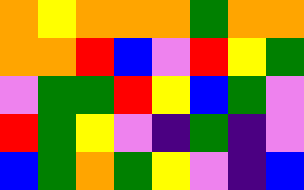[["orange", "yellow", "orange", "orange", "orange", "green", "orange", "orange"], ["orange", "orange", "red", "blue", "violet", "red", "yellow", "green"], ["violet", "green", "green", "red", "yellow", "blue", "green", "violet"], ["red", "green", "yellow", "violet", "indigo", "green", "indigo", "violet"], ["blue", "green", "orange", "green", "yellow", "violet", "indigo", "blue"]]